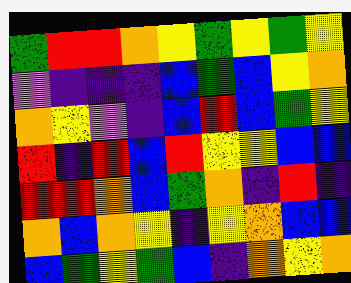[["green", "red", "red", "orange", "yellow", "green", "yellow", "green", "yellow"], ["violet", "indigo", "indigo", "indigo", "blue", "green", "blue", "yellow", "orange"], ["orange", "yellow", "violet", "indigo", "blue", "red", "blue", "green", "yellow"], ["red", "indigo", "red", "blue", "red", "yellow", "yellow", "blue", "blue"], ["red", "red", "orange", "blue", "green", "orange", "indigo", "red", "indigo"], ["orange", "blue", "orange", "yellow", "indigo", "yellow", "orange", "blue", "blue"], ["blue", "green", "yellow", "green", "blue", "indigo", "orange", "yellow", "orange"]]